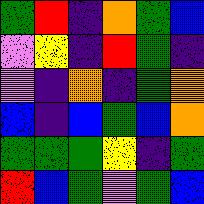[["green", "red", "indigo", "orange", "green", "blue"], ["violet", "yellow", "indigo", "red", "green", "indigo"], ["violet", "indigo", "orange", "indigo", "green", "orange"], ["blue", "indigo", "blue", "green", "blue", "orange"], ["green", "green", "green", "yellow", "indigo", "green"], ["red", "blue", "green", "violet", "green", "blue"]]